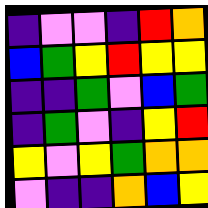[["indigo", "violet", "violet", "indigo", "red", "orange"], ["blue", "green", "yellow", "red", "yellow", "yellow"], ["indigo", "indigo", "green", "violet", "blue", "green"], ["indigo", "green", "violet", "indigo", "yellow", "red"], ["yellow", "violet", "yellow", "green", "orange", "orange"], ["violet", "indigo", "indigo", "orange", "blue", "yellow"]]